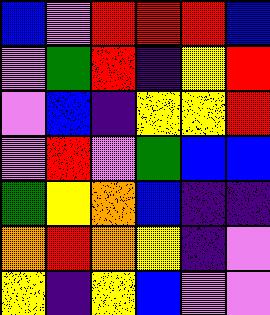[["blue", "violet", "red", "red", "red", "blue"], ["violet", "green", "red", "indigo", "yellow", "red"], ["violet", "blue", "indigo", "yellow", "yellow", "red"], ["violet", "red", "violet", "green", "blue", "blue"], ["green", "yellow", "orange", "blue", "indigo", "indigo"], ["orange", "red", "orange", "yellow", "indigo", "violet"], ["yellow", "indigo", "yellow", "blue", "violet", "violet"]]